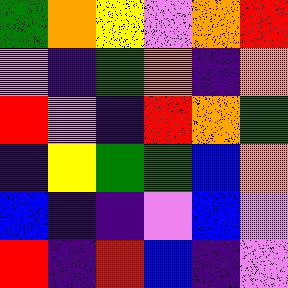[["green", "orange", "yellow", "violet", "orange", "red"], ["violet", "indigo", "green", "orange", "indigo", "orange"], ["red", "violet", "indigo", "red", "orange", "green"], ["indigo", "yellow", "green", "green", "blue", "orange"], ["blue", "indigo", "indigo", "violet", "blue", "violet"], ["red", "indigo", "red", "blue", "indigo", "violet"]]